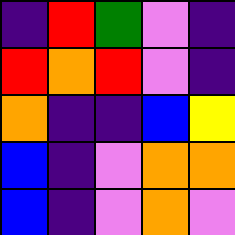[["indigo", "red", "green", "violet", "indigo"], ["red", "orange", "red", "violet", "indigo"], ["orange", "indigo", "indigo", "blue", "yellow"], ["blue", "indigo", "violet", "orange", "orange"], ["blue", "indigo", "violet", "orange", "violet"]]